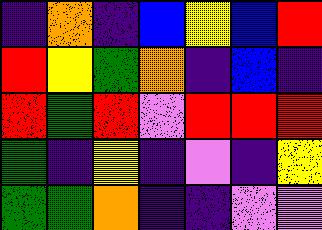[["indigo", "orange", "indigo", "blue", "yellow", "blue", "red"], ["red", "yellow", "green", "orange", "indigo", "blue", "indigo"], ["red", "green", "red", "violet", "red", "red", "red"], ["green", "indigo", "yellow", "indigo", "violet", "indigo", "yellow"], ["green", "green", "orange", "indigo", "indigo", "violet", "violet"]]